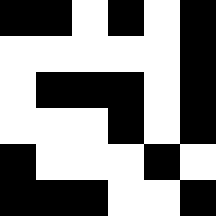[["black", "black", "white", "black", "white", "black"], ["white", "white", "white", "white", "white", "black"], ["white", "black", "black", "black", "white", "black"], ["white", "white", "white", "black", "white", "black"], ["black", "white", "white", "white", "black", "white"], ["black", "black", "black", "white", "white", "black"]]